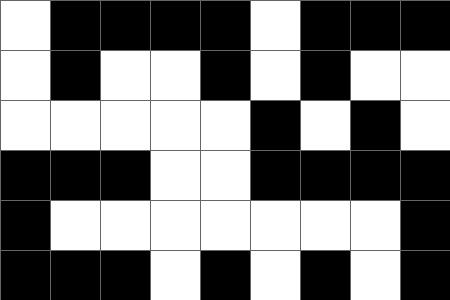[["white", "black", "black", "black", "black", "white", "black", "black", "black"], ["white", "black", "white", "white", "black", "white", "black", "white", "white"], ["white", "white", "white", "white", "white", "black", "white", "black", "white"], ["black", "black", "black", "white", "white", "black", "black", "black", "black"], ["black", "white", "white", "white", "white", "white", "white", "white", "black"], ["black", "black", "black", "white", "black", "white", "black", "white", "black"]]